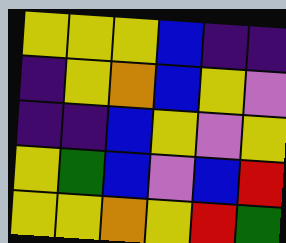[["yellow", "yellow", "yellow", "blue", "indigo", "indigo"], ["indigo", "yellow", "orange", "blue", "yellow", "violet"], ["indigo", "indigo", "blue", "yellow", "violet", "yellow"], ["yellow", "green", "blue", "violet", "blue", "red"], ["yellow", "yellow", "orange", "yellow", "red", "green"]]